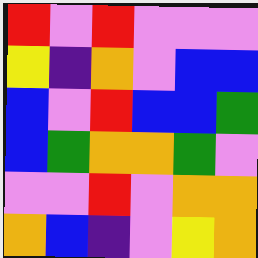[["red", "violet", "red", "violet", "violet", "violet"], ["yellow", "indigo", "orange", "violet", "blue", "blue"], ["blue", "violet", "red", "blue", "blue", "green"], ["blue", "green", "orange", "orange", "green", "violet"], ["violet", "violet", "red", "violet", "orange", "orange"], ["orange", "blue", "indigo", "violet", "yellow", "orange"]]